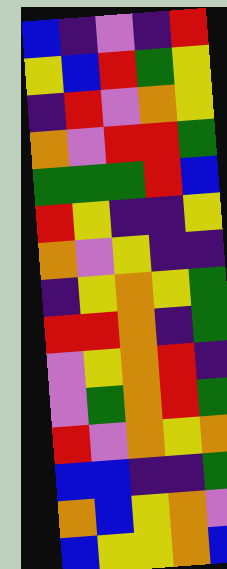[["blue", "indigo", "violet", "indigo", "red"], ["yellow", "blue", "red", "green", "yellow"], ["indigo", "red", "violet", "orange", "yellow"], ["orange", "violet", "red", "red", "green"], ["green", "green", "green", "red", "blue"], ["red", "yellow", "indigo", "indigo", "yellow"], ["orange", "violet", "yellow", "indigo", "indigo"], ["indigo", "yellow", "orange", "yellow", "green"], ["red", "red", "orange", "indigo", "green"], ["violet", "yellow", "orange", "red", "indigo"], ["violet", "green", "orange", "red", "green"], ["red", "violet", "orange", "yellow", "orange"], ["blue", "blue", "indigo", "indigo", "green"], ["orange", "blue", "yellow", "orange", "violet"], ["blue", "yellow", "yellow", "orange", "blue"]]